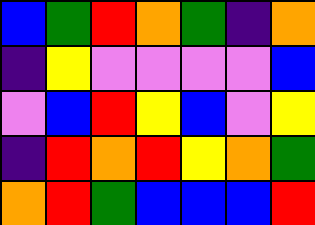[["blue", "green", "red", "orange", "green", "indigo", "orange"], ["indigo", "yellow", "violet", "violet", "violet", "violet", "blue"], ["violet", "blue", "red", "yellow", "blue", "violet", "yellow"], ["indigo", "red", "orange", "red", "yellow", "orange", "green"], ["orange", "red", "green", "blue", "blue", "blue", "red"]]